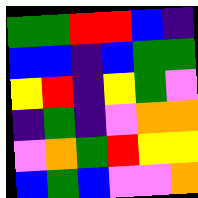[["green", "green", "red", "red", "blue", "indigo"], ["blue", "blue", "indigo", "blue", "green", "green"], ["yellow", "red", "indigo", "yellow", "green", "violet"], ["indigo", "green", "indigo", "violet", "orange", "orange"], ["violet", "orange", "green", "red", "yellow", "yellow"], ["blue", "green", "blue", "violet", "violet", "orange"]]